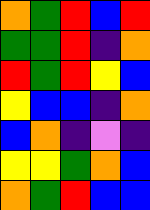[["orange", "green", "red", "blue", "red"], ["green", "green", "red", "indigo", "orange"], ["red", "green", "red", "yellow", "blue"], ["yellow", "blue", "blue", "indigo", "orange"], ["blue", "orange", "indigo", "violet", "indigo"], ["yellow", "yellow", "green", "orange", "blue"], ["orange", "green", "red", "blue", "blue"]]